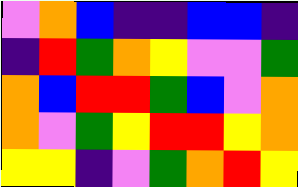[["violet", "orange", "blue", "indigo", "indigo", "blue", "blue", "indigo"], ["indigo", "red", "green", "orange", "yellow", "violet", "violet", "green"], ["orange", "blue", "red", "red", "green", "blue", "violet", "orange"], ["orange", "violet", "green", "yellow", "red", "red", "yellow", "orange"], ["yellow", "yellow", "indigo", "violet", "green", "orange", "red", "yellow"]]